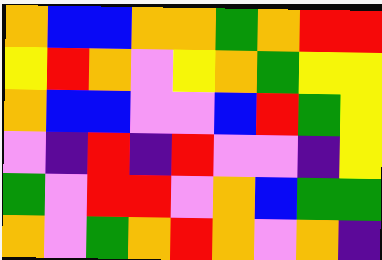[["orange", "blue", "blue", "orange", "orange", "green", "orange", "red", "red"], ["yellow", "red", "orange", "violet", "yellow", "orange", "green", "yellow", "yellow"], ["orange", "blue", "blue", "violet", "violet", "blue", "red", "green", "yellow"], ["violet", "indigo", "red", "indigo", "red", "violet", "violet", "indigo", "yellow"], ["green", "violet", "red", "red", "violet", "orange", "blue", "green", "green"], ["orange", "violet", "green", "orange", "red", "orange", "violet", "orange", "indigo"]]